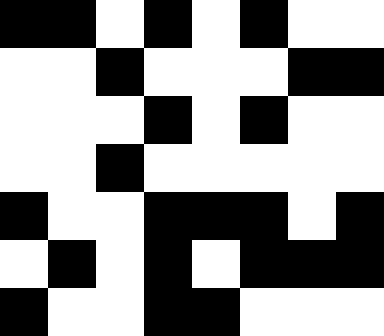[["black", "black", "white", "black", "white", "black", "white", "white"], ["white", "white", "black", "white", "white", "white", "black", "black"], ["white", "white", "white", "black", "white", "black", "white", "white"], ["white", "white", "black", "white", "white", "white", "white", "white"], ["black", "white", "white", "black", "black", "black", "white", "black"], ["white", "black", "white", "black", "white", "black", "black", "black"], ["black", "white", "white", "black", "black", "white", "white", "white"]]